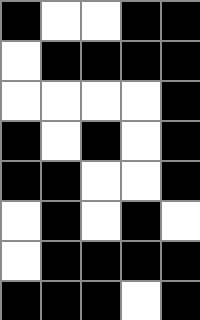[["black", "white", "white", "black", "black"], ["white", "black", "black", "black", "black"], ["white", "white", "white", "white", "black"], ["black", "white", "black", "white", "black"], ["black", "black", "white", "white", "black"], ["white", "black", "white", "black", "white"], ["white", "black", "black", "black", "black"], ["black", "black", "black", "white", "black"]]